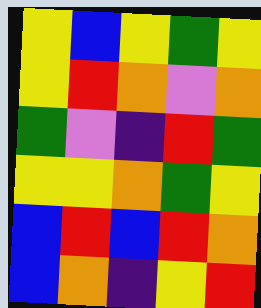[["yellow", "blue", "yellow", "green", "yellow"], ["yellow", "red", "orange", "violet", "orange"], ["green", "violet", "indigo", "red", "green"], ["yellow", "yellow", "orange", "green", "yellow"], ["blue", "red", "blue", "red", "orange"], ["blue", "orange", "indigo", "yellow", "red"]]